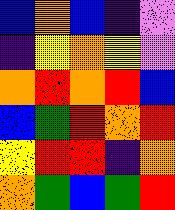[["blue", "orange", "blue", "indigo", "violet"], ["indigo", "yellow", "orange", "yellow", "violet"], ["orange", "red", "orange", "red", "blue"], ["blue", "green", "red", "orange", "red"], ["yellow", "red", "red", "indigo", "orange"], ["orange", "green", "blue", "green", "red"]]